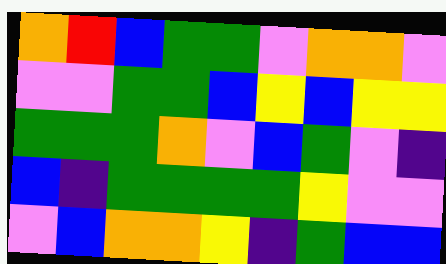[["orange", "red", "blue", "green", "green", "violet", "orange", "orange", "violet"], ["violet", "violet", "green", "green", "blue", "yellow", "blue", "yellow", "yellow"], ["green", "green", "green", "orange", "violet", "blue", "green", "violet", "indigo"], ["blue", "indigo", "green", "green", "green", "green", "yellow", "violet", "violet"], ["violet", "blue", "orange", "orange", "yellow", "indigo", "green", "blue", "blue"]]